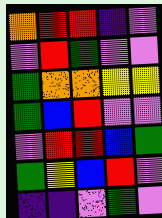[["orange", "red", "red", "indigo", "violet"], ["violet", "red", "green", "violet", "violet"], ["green", "orange", "orange", "yellow", "yellow"], ["green", "blue", "red", "violet", "violet"], ["violet", "red", "red", "blue", "green"], ["green", "yellow", "blue", "red", "violet"], ["indigo", "indigo", "violet", "green", "violet"]]